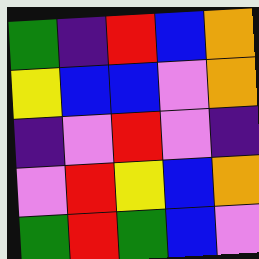[["green", "indigo", "red", "blue", "orange"], ["yellow", "blue", "blue", "violet", "orange"], ["indigo", "violet", "red", "violet", "indigo"], ["violet", "red", "yellow", "blue", "orange"], ["green", "red", "green", "blue", "violet"]]